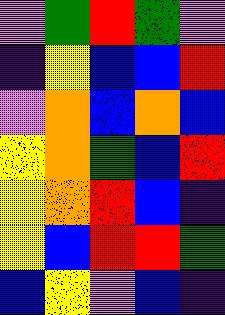[["violet", "green", "red", "green", "violet"], ["indigo", "yellow", "blue", "blue", "red"], ["violet", "orange", "blue", "orange", "blue"], ["yellow", "orange", "green", "blue", "red"], ["yellow", "orange", "red", "blue", "indigo"], ["yellow", "blue", "red", "red", "green"], ["blue", "yellow", "violet", "blue", "indigo"]]